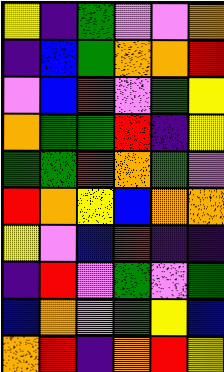[["yellow", "indigo", "green", "violet", "violet", "orange"], ["indigo", "blue", "green", "orange", "orange", "red"], ["violet", "blue", "red", "violet", "green", "yellow"], ["orange", "green", "green", "red", "indigo", "yellow"], ["green", "green", "red", "orange", "green", "violet"], ["red", "orange", "yellow", "blue", "orange", "orange"], ["yellow", "violet", "blue", "red", "indigo", "indigo"], ["indigo", "red", "violet", "green", "violet", "green"], ["blue", "orange", "violet", "green", "yellow", "blue"], ["orange", "red", "indigo", "orange", "red", "yellow"]]